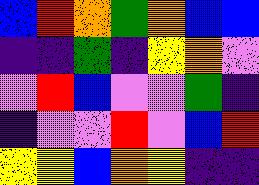[["blue", "red", "orange", "green", "orange", "blue", "blue"], ["indigo", "indigo", "green", "indigo", "yellow", "orange", "violet"], ["violet", "red", "blue", "violet", "violet", "green", "indigo"], ["indigo", "violet", "violet", "red", "violet", "blue", "red"], ["yellow", "yellow", "blue", "orange", "yellow", "indigo", "indigo"]]